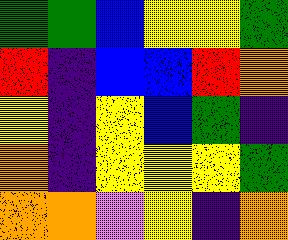[["green", "green", "blue", "yellow", "yellow", "green"], ["red", "indigo", "blue", "blue", "red", "orange"], ["yellow", "indigo", "yellow", "blue", "green", "indigo"], ["orange", "indigo", "yellow", "yellow", "yellow", "green"], ["orange", "orange", "violet", "yellow", "indigo", "orange"]]